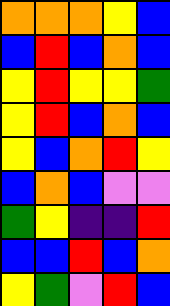[["orange", "orange", "orange", "yellow", "blue"], ["blue", "red", "blue", "orange", "blue"], ["yellow", "red", "yellow", "yellow", "green"], ["yellow", "red", "blue", "orange", "blue"], ["yellow", "blue", "orange", "red", "yellow"], ["blue", "orange", "blue", "violet", "violet"], ["green", "yellow", "indigo", "indigo", "red"], ["blue", "blue", "red", "blue", "orange"], ["yellow", "green", "violet", "red", "blue"]]